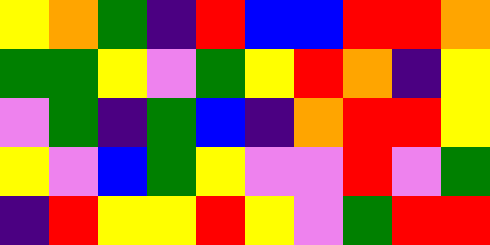[["yellow", "orange", "green", "indigo", "red", "blue", "blue", "red", "red", "orange"], ["green", "green", "yellow", "violet", "green", "yellow", "red", "orange", "indigo", "yellow"], ["violet", "green", "indigo", "green", "blue", "indigo", "orange", "red", "red", "yellow"], ["yellow", "violet", "blue", "green", "yellow", "violet", "violet", "red", "violet", "green"], ["indigo", "red", "yellow", "yellow", "red", "yellow", "violet", "green", "red", "red"]]